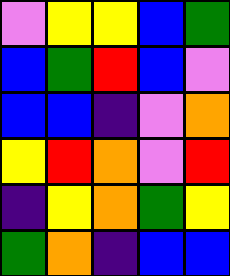[["violet", "yellow", "yellow", "blue", "green"], ["blue", "green", "red", "blue", "violet"], ["blue", "blue", "indigo", "violet", "orange"], ["yellow", "red", "orange", "violet", "red"], ["indigo", "yellow", "orange", "green", "yellow"], ["green", "orange", "indigo", "blue", "blue"]]